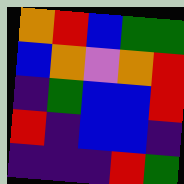[["orange", "red", "blue", "green", "green"], ["blue", "orange", "violet", "orange", "red"], ["indigo", "green", "blue", "blue", "red"], ["red", "indigo", "blue", "blue", "indigo"], ["indigo", "indigo", "indigo", "red", "green"]]